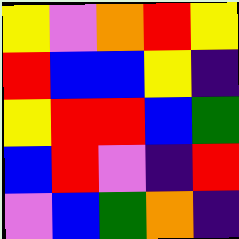[["yellow", "violet", "orange", "red", "yellow"], ["red", "blue", "blue", "yellow", "indigo"], ["yellow", "red", "red", "blue", "green"], ["blue", "red", "violet", "indigo", "red"], ["violet", "blue", "green", "orange", "indigo"]]